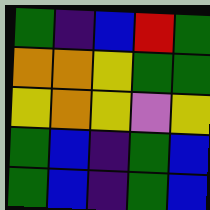[["green", "indigo", "blue", "red", "green"], ["orange", "orange", "yellow", "green", "green"], ["yellow", "orange", "yellow", "violet", "yellow"], ["green", "blue", "indigo", "green", "blue"], ["green", "blue", "indigo", "green", "blue"]]